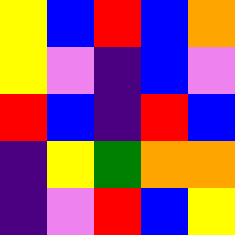[["yellow", "blue", "red", "blue", "orange"], ["yellow", "violet", "indigo", "blue", "violet"], ["red", "blue", "indigo", "red", "blue"], ["indigo", "yellow", "green", "orange", "orange"], ["indigo", "violet", "red", "blue", "yellow"]]